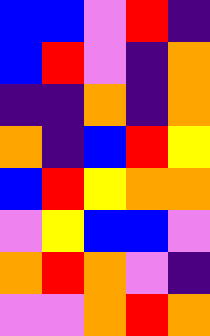[["blue", "blue", "violet", "red", "indigo"], ["blue", "red", "violet", "indigo", "orange"], ["indigo", "indigo", "orange", "indigo", "orange"], ["orange", "indigo", "blue", "red", "yellow"], ["blue", "red", "yellow", "orange", "orange"], ["violet", "yellow", "blue", "blue", "violet"], ["orange", "red", "orange", "violet", "indigo"], ["violet", "violet", "orange", "red", "orange"]]